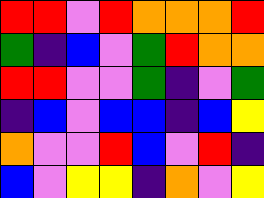[["red", "red", "violet", "red", "orange", "orange", "orange", "red"], ["green", "indigo", "blue", "violet", "green", "red", "orange", "orange"], ["red", "red", "violet", "violet", "green", "indigo", "violet", "green"], ["indigo", "blue", "violet", "blue", "blue", "indigo", "blue", "yellow"], ["orange", "violet", "violet", "red", "blue", "violet", "red", "indigo"], ["blue", "violet", "yellow", "yellow", "indigo", "orange", "violet", "yellow"]]